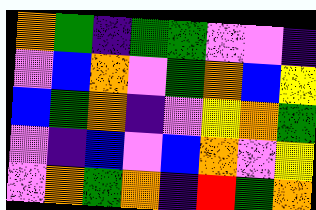[["orange", "green", "indigo", "green", "green", "violet", "violet", "indigo"], ["violet", "blue", "orange", "violet", "green", "orange", "blue", "yellow"], ["blue", "green", "orange", "indigo", "violet", "yellow", "orange", "green"], ["violet", "indigo", "blue", "violet", "blue", "orange", "violet", "yellow"], ["violet", "orange", "green", "orange", "indigo", "red", "green", "orange"]]